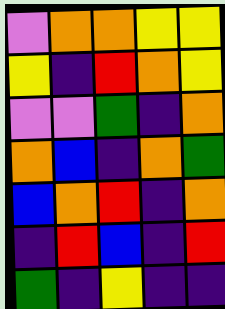[["violet", "orange", "orange", "yellow", "yellow"], ["yellow", "indigo", "red", "orange", "yellow"], ["violet", "violet", "green", "indigo", "orange"], ["orange", "blue", "indigo", "orange", "green"], ["blue", "orange", "red", "indigo", "orange"], ["indigo", "red", "blue", "indigo", "red"], ["green", "indigo", "yellow", "indigo", "indigo"]]